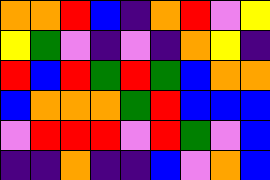[["orange", "orange", "red", "blue", "indigo", "orange", "red", "violet", "yellow"], ["yellow", "green", "violet", "indigo", "violet", "indigo", "orange", "yellow", "indigo"], ["red", "blue", "red", "green", "red", "green", "blue", "orange", "orange"], ["blue", "orange", "orange", "orange", "green", "red", "blue", "blue", "blue"], ["violet", "red", "red", "red", "violet", "red", "green", "violet", "blue"], ["indigo", "indigo", "orange", "indigo", "indigo", "blue", "violet", "orange", "blue"]]